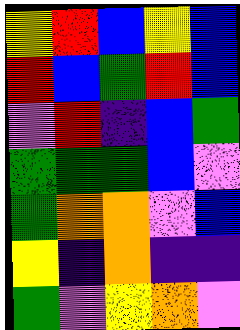[["yellow", "red", "blue", "yellow", "blue"], ["red", "blue", "green", "red", "blue"], ["violet", "red", "indigo", "blue", "green"], ["green", "green", "green", "blue", "violet"], ["green", "orange", "orange", "violet", "blue"], ["yellow", "indigo", "orange", "indigo", "indigo"], ["green", "violet", "yellow", "orange", "violet"]]